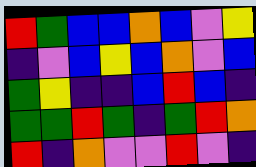[["red", "green", "blue", "blue", "orange", "blue", "violet", "yellow"], ["indigo", "violet", "blue", "yellow", "blue", "orange", "violet", "blue"], ["green", "yellow", "indigo", "indigo", "blue", "red", "blue", "indigo"], ["green", "green", "red", "green", "indigo", "green", "red", "orange"], ["red", "indigo", "orange", "violet", "violet", "red", "violet", "indigo"]]